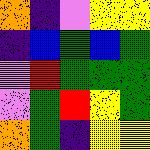[["orange", "indigo", "violet", "yellow", "yellow"], ["indigo", "blue", "green", "blue", "green"], ["violet", "red", "green", "green", "green"], ["violet", "green", "red", "yellow", "green"], ["orange", "green", "indigo", "yellow", "yellow"]]